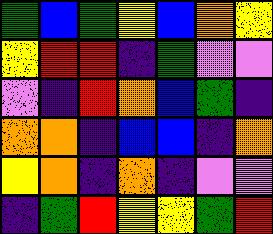[["green", "blue", "green", "yellow", "blue", "orange", "yellow"], ["yellow", "red", "red", "indigo", "green", "violet", "violet"], ["violet", "indigo", "red", "orange", "blue", "green", "indigo"], ["orange", "orange", "indigo", "blue", "blue", "indigo", "orange"], ["yellow", "orange", "indigo", "orange", "indigo", "violet", "violet"], ["indigo", "green", "red", "yellow", "yellow", "green", "red"]]